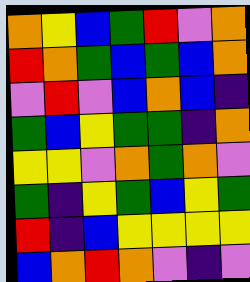[["orange", "yellow", "blue", "green", "red", "violet", "orange"], ["red", "orange", "green", "blue", "green", "blue", "orange"], ["violet", "red", "violet", "blue", "orange", "blue", "indigo"], ["green", "blue", "yellow", "green", "green", "indigo", "orange"], ["yellow", "yellow", "violet", "orange", "green", "orange", "violet"], ["green", "indigo", "yellow", "green", "blue", "yellow", "green"], ["red", "indigo", "blue", "yellow", "yellow", "yellow", "yellow"], ["blue", "orange", "red", "orange", "violet", "indigo", "violet"]]